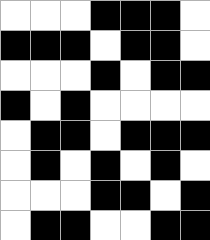[["white", "white", "white", "black", "black", "black", "white"], ["black", "black", "black", "white", "black", "black", "white"], ["white", "white", "white", "black", "white", "black", "black"], ["black", "white", "black", "white", "white", "white", "white"], ["white", "black", "black", "white", "black", "black", "black"], ["white", "black", "white", "black", "white", "black", "white"], ["white", "white", "white", "black", "black", "white", "black"], ["white", "black", "black", "white", "white", "black", "black"]]